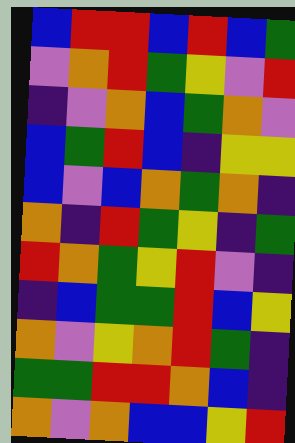[["blue", "red", "red", "blue", "red", "blue", "green"], ["violet", "orange", "red", "green", "yellow", "violet", "red"], ["indigo", "violet", "orange", "blue", "green", "orange", "violet"], ["blue", "green", "red", "blue", "indigo", "yellow", "yellow"], ["blue", "violet", "blue", "orange", "green", "orange", "indigo"], ["orange", "indigo", "red", "green", "yellow", "indigo", "green"], ["red", "orange", "green", "yellow", "red", "violet", "indigo"], ["indigo", "blue", "green", "green", "red", "blue", "yellow"], ["orange", "violet", "yellow", "orange", "red", "green", "indigo"], ["green", "green", "red", "red", "orange", "blue", "indigo"], ["orange", "violet", "orange", "blue", "blue", "yellow", "red"]]